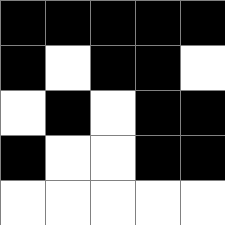[["black", "black", "black", "black", "black"], ["black", "white", "black", "black", "white"], ["white", "black", "white", "black", "black"], ["black", "white", "white", "black", "black"], ["white", "white", "white", "white", "white"]]